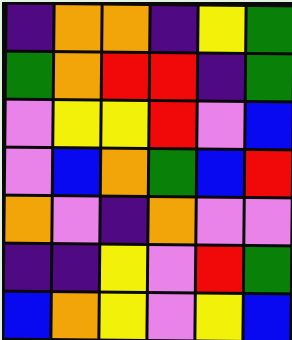[["indigo", "orange", "orange", "indigo", "yellow", "green"], ["green", "orange", "red", "red", "indigo", "green"], ["violet", "yellow", "yellow", "red", "violet", "blue"], ["violet", "blue", "orange", "green", "blue", "red"], ["orange", "violet", "indigo", "orange", "violet", "violet"], ["indigo", "indigo", "yellow", "violet", "red", "green"], ["blue", "orange", "yellow", "violet", "yellow", "blue"]]